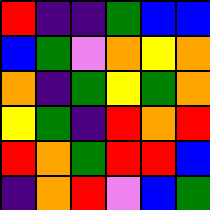[["red", "indigo", "indigo", "green", "blue", "blue"], ["blue", "green", "violet", "orange", "yellow", "orange"], ["orange", "indigo", "green", "yellow", "green", "orange"], ["yellow", "green", "indigo", "red", "orange", "red"], ["red", "orange", "green", "red", "red", "blue"], ["indigo", "orange", "red", "violet", "blue", "green"]]